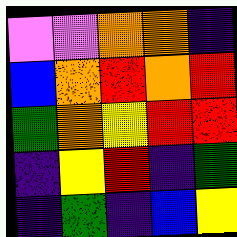[["violet", "violet", "orange", "orange", "indigo"], ["blue", "orange", "red", "orange", "red"], ["green", "orange", "yellow", "red", "red"], ["indigo", "yellow", "red", "indigo", "green"], ["indigo", "green", "indigo", "blue", "yellow"]]